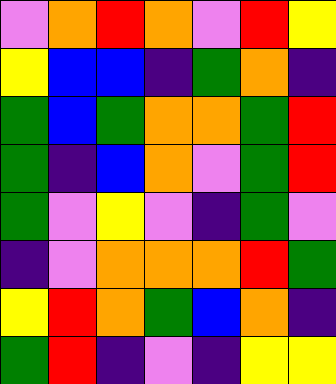[["violet", "orange", "red", "orange", "violet", "red", "yellow"], ["yellow", "blue", "blue", "indigo", "green", "orange", "indigo"], ["green", "blue", "green", "orange", "orange", "green", "red"], ["green", "indigo", "blue", "orange", "violet", "green", "red"], ["green", "violet", "yellow", "violet", "indigo", "green", "violet"], ["indigo", "violet", "orange", "orange", "orange", "red", "green"], ["yellow", "red", "orange", "green", "blue", "orange", "indigo"], ["green", "red", "indigo", "violet", "indigo", "yellow", "yellow"]]